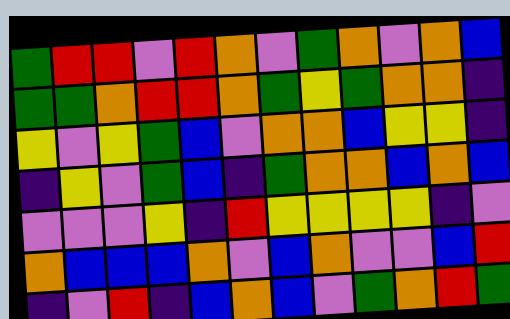[["green", "red", "red", "violet", "red", "orange", "violet", "green", "orange", "violet", "orange", "blue"], ["green", "green", "orange", "red", "red", "orange", "green", "yellow", "green", "orange", "orange", "indigo"], ["yellow", "violet", "yellow", "green", "blue", "violet", "orange", "orange", "blue", "yellow", "yellow", "indigo"], ["indigo", "yellow", "violet", "green", "blue", "indigo", "green", "orange", "orange", "blue", "orange", "blue"], ["violet", "violet", "violet", "yellow", "indigo", "red", "yellow", "yellow", "yellow", "yellow", "indigo", "violet"], ["orange", "blue", "blue", "blue", "orange", "violet", "blue", "orange", "violet", "violet", "blue", "red"], ["indigo", "violet", "red", "indigo", "blue", "orange", "blue", "violet", "green", "orange", "red", "green"]]